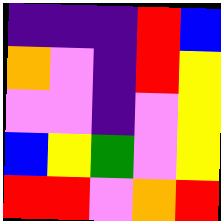[["indigo", "indigo", "indigo", "red", "blue"], ["orange", "violet", "indigo", "red", "yellow"], ["violet", "violet", "indigo", "violet", "yellow"], ["blue", "yellow", "green", "violet", "yellow"], ["red", "red", "violet", "orange", "red"]]